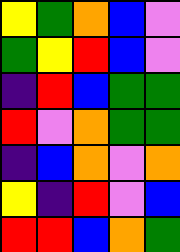[["yellow", "green", "orange", "blue", "violet"], ["green", "yellow", "red", "blue", "violet"], ["indigo", "red", "blue", "green", "green"], ["red", "violet", "orange", "green", "green"], ["indigo", "blue", "orange", "violet", "orange"], ["yellow", "indigo", "red", "violet", "blue"], ["red", "red", "blue", "orange", "green"]]